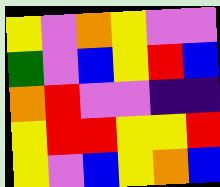[["yellow", "violet", "orange", "yellow", "violet", "violet"], ["green", "violet", "blue", "yellow", "red", "blue"], ["orange", "red", "violet", "violet", "indigo", "indigo"], ["yellow", "red", "red", "yellow", "yellow", "red"], ["yellow", "violet", "blue", "yellow", "orange", "blue"]]